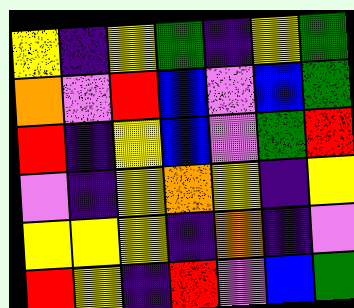[["yellow", "indigo", "yellow", "green", "indigo", "yellow", "green"], ["orange", "violet", "red", "blue", "violet", "blue", "green"], ["red", "indigo", "yellow", "blue", "violet", "green", "red"], ["violet", "indigo", "yellow", "orange", "yellow", "indigo", "yellow"], ["yellow", "yellow", "yellow", "indigo", "orange", "indigo", "violet"], ["red", "yellow", "indigo", "red", "violet", "blue", "green"]]